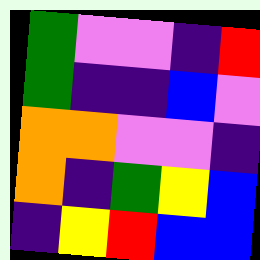[["green", "violet", "violet", "indigo", "red"], ["green", "indigo", "indigo", "blue", "violet"], ["orange", "orange", "violet", "violet", "indigo"], ["orange", "indigo", "green", "yellow", "blue"], ["indigo", "yellow", "red", "blue", "blue"]]